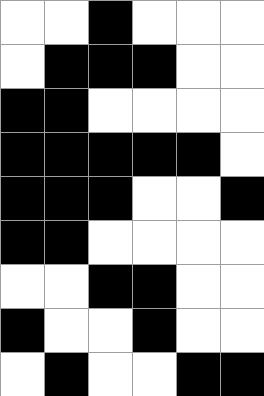[["white", "white", "black", "white", "white", "white"], ["white", "black", "black", "black", "white", "white"], ["black", "black", "white", "white", "white", "white"], ["black", "black", "black", "black", "black", "white"], ["black", "black", "black", "white", "white", "black"], ["black", "black", "white", "white", "white", "white"], ["white", "white", "black", "black", "white", "white"], ["black", "white", "white", "black", "white", "white"], ["white", "black", "white", "white", "black", "black"]]